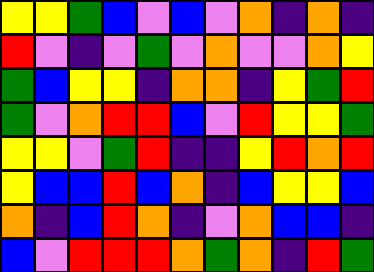[["yellow", "yellow", "green", "blue", "violet", "blue", "violet", "orange", "indigo", "orange", "indigo"], ["red", "violet", "indigo", "violet", "green", "violet", "orange", "violet", "violet", "orange", "yellow"], ["green", "blue", "yellow", "yellow", "indigo", "orange", "orange", "indigo", "yellow", "green", "red"], ["green", "violet", "orange", "red", "red", "blue", "violet", "red", "yellow", "yellow", "green"], ["yellow", "yellow", "violet", "green", "red", "indigo", "indigo", "yellow", "red", "orange", "red"], ["yellow", "blue", "blue", "red", "blue", "orange", "indigo", "blue", "yellow", "yellow", "blue"], ["orange", "indigo", "blue", "red", "orange", "indigo", "violet", "orange", "blue", "blue", "indigo"], ["blue", "violet", "red", "red", "red", "orange", "green", "orange", "indigo", "red", "green"]]